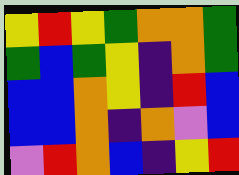[["yellow", "red", "yellow", "green", "orange", "orange", "green"], ["green", "blue", "green", "yellow", "indigo", "orange", "green"], ["blue", "blue", "orange", "yellow", "indigo", "red", "blue"], ["blue", "blue", "orange", "indigo", "orange", "violet", "blue"], ["violet", "red", "orange", "blue", "indigo", "yellow", "red"]]